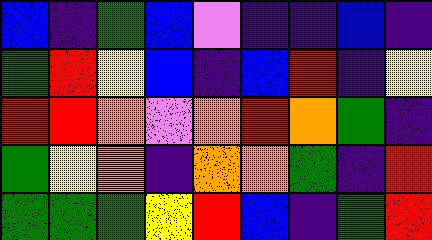[["blue", "indigo", "green", "blue", "violet", "indigo", "indigo", "blue", "indigo"], ["green", "red", "yellow", "blue", "indigo", "blue", "red", "indigo", "yellow"], ["red", "red", "orange", "violet", "orange", "red", "orange", "green", "indigo"], ["green", "yellow", "orange", "indigo", "orange", "orange", "green", "indigo", "red"], ["green", "green", "green", "yellow", "red", "blue", "indigo", "green", "red"]]